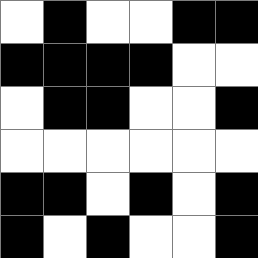[["white", "black", "white", "white", "black", "black"], ["black", "black", "black", "black", "white", "white"], ["white", "black", "black", "white", "white", "black"], ["white", "white", "white", "white", "white", "white"], ["black", "black", "white", "black", "white", "black"], ["black", "white", "black", "white", "white", "black"]]